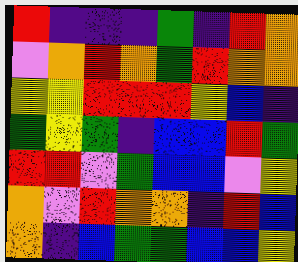[["red", "indigo", "indigo", "indigo", "green", "indigo", "red", "orange"], ["violet", "orange", "red", "orange", "green", "red", "orange", "orange"], ["yellow", "yellow", "red", "red", "red", "yellow", "blue", "indigo"], ["green", "yellow", "green", "indigo", "blue", "blue", "red", "green"], ["red", "red", "violet", "green", "blue", "blue", "violet", "yellow"], ["orange", "violet", "red", "orange", "orange", "indigo", "red", "blue"], ["orange", "indigo", "blue", "green", "green", "blue", "blue", "yellow"]]